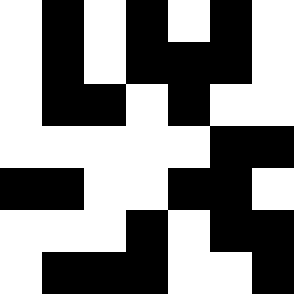[["white", "black", "white", "black", "white", "black", "white"], ["white", "black", "white", "black", "black", "black", "white"], ["white", "black", "black", "white", "black", "white", "white"], ["white", "white", "white", "white", "white", "black", "black"], ["black", "black", "white", "white", "black", "black", "white"], ["white", "white", "white", "black", "white", "black", "black"], ["white", "black", "black", "black", "white", "white", "black"]]